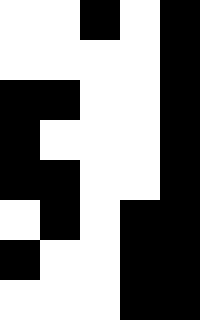[["white", "white", "black", "white", "black"], ["white", "white", "white", "white", "black"], ["black", "black", "white", "white", "black"], ["black", "white", "white", "white", "black"], ["black", "black", "white", "white", "black"], ["white", "black", "white", "black", "black"], ["black", "white", "white", "black", "black"], ["white", "white", "white", "black", "black"]]